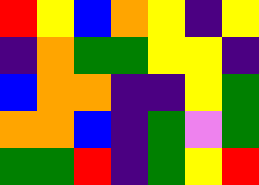[["red", "yellow", "blue", "orange", "yellow", "indigo", "yellow"], ["indigo", "orange", "green", "green", "yellow", "yellow", "indigo"], ["blue", "orange", "orange", "indigo", "indigo", "yellow", "green"], ["orange", "orange", "blue", "indigo", "green", "violet", "green"], ["green", "green", "red", "indigo", "green", "yellow", "red"]]